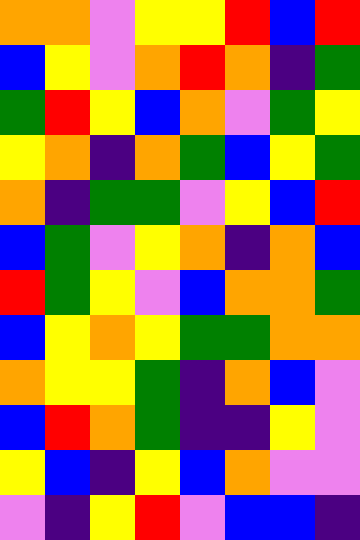[["orange", "orange", "violet", "yellow", "yellow", "red", "blue", "red"], ["blue", "yellow", "violet", "orange", "red", "orange", "indigo", "green"], ["green", "red", "yellow", "blue", "orange", "violet", "green", "yellow"], ["yellow", "orange", "indigo", "orange", "green", "blue", "yellow", "green"], ["orange", "indigo", "green", "green", "violet", "yellow", "blue", "red"], ["blue", "green", "violet", "yellow", "orange", "indigo", "orange", "blue"], ["red", "green", "yellow", "violet", "blue", "orange", "orange", "green"], ["blue", "yellow", "orange", "yellow", "green", "green", "orange", "orange"], ["orange", "yellow", "yellow", "green", "indigo", "orange", "blue", "violet"], ["blue", "red", "orange", "green", "indigo", "indigo", "yellow", "violet"], ["yellow", "blue", "indigo", "yellow", "blue", "orange", "violet", "violet"], ["violet", "indigo", "yellow", "red", "violet", "blue", "blue", "indigo"]]